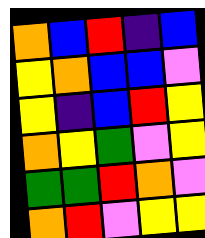[["orange", "blue", "red", "indigo", "blue"], ["yellow", "orange", "blue", "blue", "violet"], ["yellow", "indigo", "blue", "red", "yellow"], ["orange", "yellow", "green", "violet", "yellow"], ["green", "green", "red", "orange", "violet"], ["orange", "red", "violet", "yellow", "yellow"]]